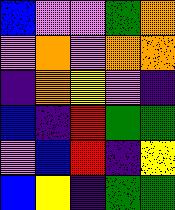[["blue", "violet", "violet", "green", "orange"], ["violet", "orange", "violet", "orange", "orange"], ["indigo", "orange", "yellow", "violet", "indigo"], ["blue", "indigo", "red", "green", "green"], ["violet", "blue", "red", "indigo", "yellow"], ["blue", "yellow", "indigo", "green", "green"]]